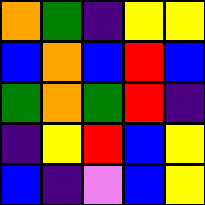[["orange", "green", "indigo", "yellow", "yellow"], ["blue", "orange", "blue", "red", "blue"], ["green", "orange", "green", "red", "indigo"], ["indigo", "yellow", "red", "blue", "yellow"], ["blue", "indigo", "violet", "blue", "yellow"]]